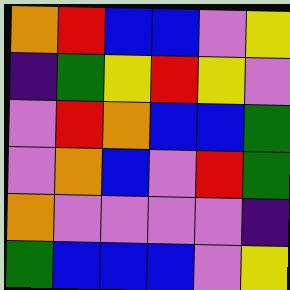[["orange", "red", "blue", "blue", "violet", "yellow"], ["indigo", "green", "yellow", "red", "yellow", "violet"], ["violet", "red", "orange", "blue", "blue", "green"], ["violet", "orange", "blue", "violet", "red", "green"], ["orange", "violet", "violet", "violet", "violet", "indigo"], ["green", "blue", "blue", "blue", "violet", "yellow"]]